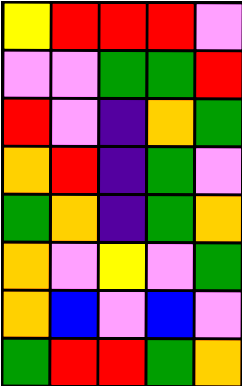[["yellow", "red", "red", "red", "violet"], ["violet", "violet", "green", "green", "red"], ["red", "violet", "indigo", "orange", "green"], ["orange", "red", "indigo", "green", "violet"], ["green", "orange", "indigo", "green", "orange"], ["orange", "violet", "yellow", "violet", "green"], ["orange", "blue", "violet", "blue", "violet"], ["green", "red", "red", "green", "orange"]]